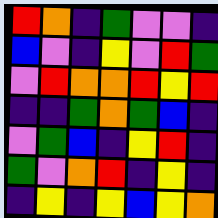[["red", "orange", "indigo", "green", "violet", "violet", "indigo"], ["blue", "violet", "indigo", "yellow", "violet", "red", "green"], ["violet", "red", "orange", "orange", "red", "yellow", "red"], ["indigo", "indigo", "green", "orange", "green", "blue", "indigo"], ["violet", "green", "blue", "indigo", "yellow", "red", "indigo"], ["green", "violet", "orange", "red", "indigo", "yellow", "indigo"], ["indigo", "yellow", "indigo", "yellow", "blue", "yellow", "orange"]]